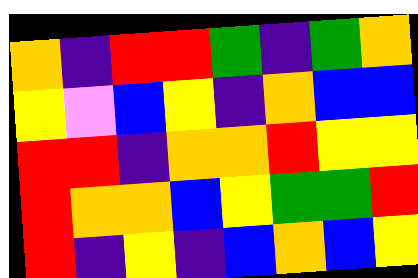[["orange", "indigo", "red", "red", "green", "indigo", "green", "orange"], ["yellow", "violet", "blue", "yellow", "indigo", "orange", "blue", "blue"], ["red", "red", "indigo", "orange", "orange", "red", "yellow", "yellow"], ["red", "orange", "orange", "blue", "yellow", "green", "green", "red"], ["red", "indigo", "yellow", "indigo", "blue", "orange", "blue", "yellow"]]